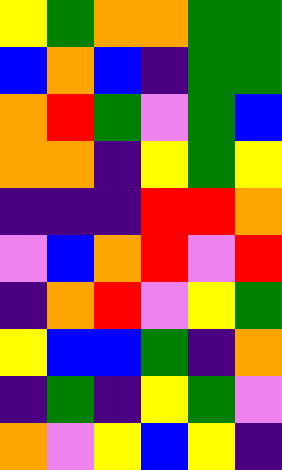[["yellow", "green", "orange", "orange", "green", "green"], ["blue", "orange", "blue", "indigo", "green", "green"], ["orange", "red", "green", "violet", "green", "blue"], ["orange", "orange", "indigo", "yellow", "green", "yellow"], ["indigo", "indigo", "indigo", "red", "red", "orange"], ["violet", "blue", "orange", "red", "violet", "red"], ["indigo", "orange", "red", "violet", "yellow", "green"], ["yellow", "blue", "blue", "green", "indigo", "orange"], ["indigo", "green", "indigo", "yellow", "green", "violet"], ["orange", "violet", "yellow", "blue", "yellow", "indigo"]]